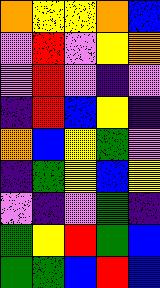[["orange", "yellow", "yellow", "orange", "blue"], ["violet", "red", "violet", "yellow", "orange"], ["violet", "red", "violet", "indigo", "violet"], ["indigo", "red", "blue", "yellow", "indigo"], ["orange", "blue", "yellow", "green", "violet"], ["indigo", "green", "yellow", "blue", "yellow"], ["violet", "indigo", "violet", "green", "indigo"], ["green", "yellow", "red", "green", "blue"], ["green", "green", "blue", "red", "blue"]]